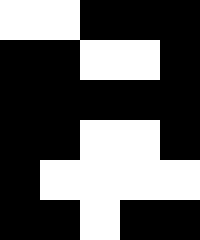[["white", "white", "black", "black", "black"], ["black", "black", "white", "white", "black"], ["black", "black", "black", "black", "black"], ["black", "black", "white", "white", "black"], ["black", "white", "white", "white", "white"], ["black", "black", "white", "black", "black"]]